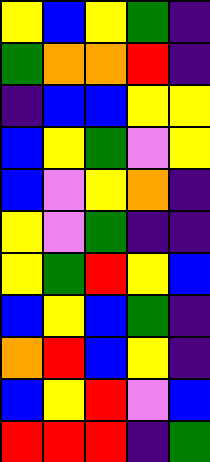[["yellow", "blue", "yellow", "green", "indigo"], ["green", "orange", "orange", "red", "indigo"], ["indigo", "blue", "blue", "yellow", "yellow"], ["blue", "yellow", "green", "violet", "yellow"], ["blue", "violet", "yellow", "orange", "indigo"], ["yellow", "violet", "green", "indigo", "indigo"], ["yellow", "green", "red", "yellow", "blue"], ["blue", "yellow", "blue", "green", "indigo"], ["orange", "red", "blue", "yellow", "indigo"], ["blue", "yellow", "red", "violet", "blue"], ["red", "red", "red", "indigo", "green"]]